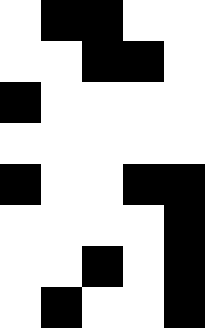[["white", "black", "black", "white", "white"], ["white", "white", "black", "black", "white"], ["black", "white", "white", "white", "white"], ["white", "white", "white", "white", "white"], ["black", "white", "white", "black", "black"], ["white", "white", "white", "white", "black"], ["white", "white", "black", "white", "black"], ["white", "black", "white", "white", "black"]]